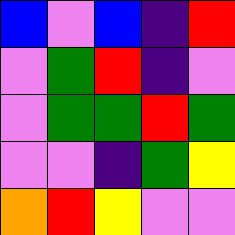[["blue", "violet", "blue", "indigo", "red"], ["violet", "green", "red", "indigo", "violet"], ["violet", "green", "green", "red", "green"], ["violet", "violet", "indigo", "green", "yellow"], ["orange", "red", "yellow", "violet", "violet"]]